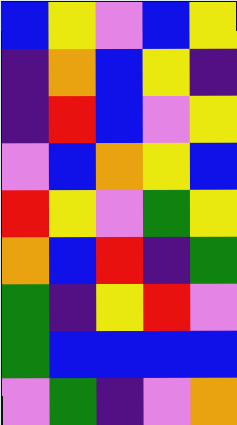[["blue", "yellow", "violet", "blue", "yellow"], ["indigo", "orange", "blue", "yellow", "indigo"], ["indigo", "red", "blue", "violet", "yellow"], ["violet", "blue", "orange", "yellow", "blue"], ["red", "yellow", "violet", "green", "yellow"], ["orange", "blue", "red", "indigo", "green"], ["green", "indigo", "yellow", "red", "violet"], ["green", "blue", "blue", "blue", "blue"], ["violet", "green", "indigo", "violet", "orange"]]